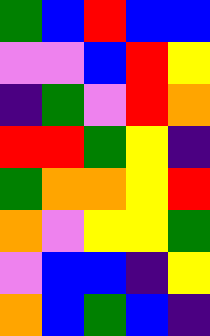[["green", "blue", "red", "blue", "blue"], ["violet", "violet", "blue", "red", "yellow"], ["indigo", "green", "violet", "red", "orange"], ["red", "red", "green", "yellow", "indigo"], ["green", "orange", "orange", "yellow", "red"], ["orange", "violet", "yellow", "yellow", "green"], ["violet", "blue", "blue", "indigo", "yellow"], ["orange", "blue", "green", "blue", "indigo"]]